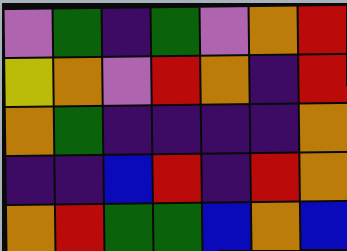[["violet", "green", "indigo", "green", "violet", "orange", "red"], ["yellow", "orange", "violet", "red", "orange", "indigo", "red"], ["orange", "green", "indigo", "indigo", "indigo", "indigo", "orange"], ["indigo", "indigo", "blue", "red", "indigo", "red", "orange"], ["orange", "red", "green", "green", "blue", "orange", "blue"]]